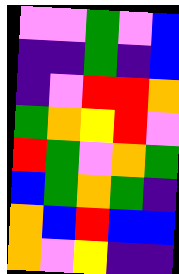[["violet", "violet", "green", "violet", "blue"], ["indigo", "indigo", "green", "indigo", "blue"], ["indigo", "violet", "red", "red", "orange"], ["green", "orange", "yellow", "red", "violet"], ["red", "green", "violet", "orange", "green"], ["blue", "green", "orange", "green", "indigo"], ["orange", "blue", "red", "blue", "blue"], ["orange", "violet", "yellow", "indigo", "indigo"]]